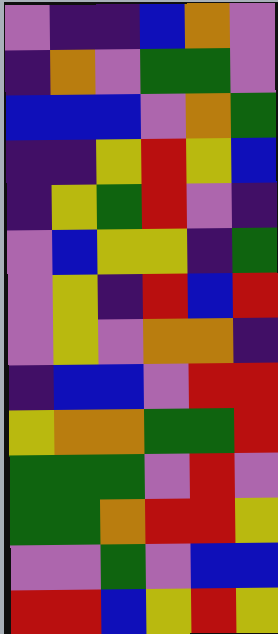[["violet", "indigo", "indigo", "blue", "orange", "violet"], ["indigo", "orange", "violet", "green", "green", "violet"], ["blue", "blue", "blue", "violet", "orange", "green"], ["indigo", "indigo", "yellow", "red", "yellow", "blue"], ["indigo", "yellow", "green", "red", "violet", "indigo"], ["violet", "blue", "yellow", "yellow", "indigo", "green"], ["violet", "yellow", "indigo", "red", "blue", "red"], ["violet", "yellow", "violet", "orange", "orange", "indigo"], ["indigo", "blue", "blue", "violet", "red", "red"], ["yellow", "orange", "orange", "green", "green", "red"], ["green", "green", "green", "violet", "red", "violet"], ["green", "green", "orange", "red", "red", "yellow"], ["violet", "violet", "green", "violet", "blue", "blue"], ["red", "red", "blue", "yellow", "red", "yellow"]]